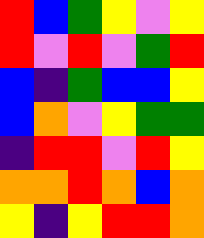[["red", "blue", "green", "yellow", "violet", "yellow"], ["red", "violet", "red", "violet", "green", "red"], ["blue", "indigo", "green", "blue", "blue", "yellow"], ["blue", "orange", "violet", "yellow", "green", "green"], ["indigo", "red", "red", "violet", "red", "yellow"], ["orange", "orange", "red", "orange", "blue", "orange"], ["yellow", "indigo", "yellow", "red", "red", "orange"]]